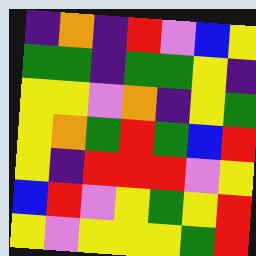[["indigo", "orange", "indigo", "red", "violet", "blue", "yellow"], ["green", "green", "indigo", "green", "green", "yellow", "indigo"], ["yellow", "yellow", "violet", "orange", "indigo", "yellow", "green"], ["yellow", "orange", "green", "red", "green", "blue", "red"], ["yellow", "indigo", "red", "red", "red", "violet", "yellow"], ["blue", "red", "violet", "yellow", "green", "yellow", "red"], ["yellow", "violet", "yellow", "yellow", "yellow", "green", "red"]]